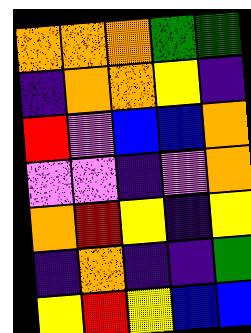[["orange", "orange", "orange", "green", "green"], ["indigo", "orange", "orange", "yellow", "indigo"], ["red", "violet", "blue", "blue", "orange"], ["violet", "violet", "indigo", "violet", "orange"], ["orange", "red", "yellow", "indigo", "yellow"], ["indigo", "orange", "indigo", "indigo", "green"], ["yellow", "red", "yellow", "blue", "blue"]]